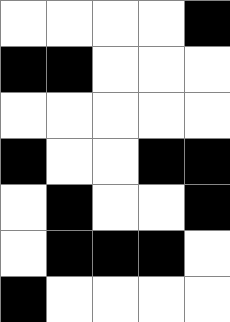[["white", "white", "white", "white", "black"], ["black", "black", "white", "white", "white"], ["white", "white", "white", "white", "white"], ["black", "white", "white", "black", "black"], ["white", "black", "white", "white", "black"], ["white", "black", "black", "black", "white"], ["black", "white", "white", "white", "white"]]